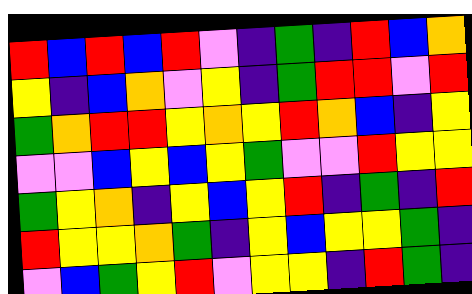[["red", "blue", "red", "blue", "red", "violet", "indigo", "green", "indigo", "red", "blue", "orange"], ["yellow", "indigo", "blue", "orange", "violet", "yellow", "indigo", "green", "red", "red", "violet", "red"], ["green", "orange", "red", "red", "yellow", "orange", "yellow", "red", "orange", "blue", "indigo", "yellow"], ["violet", "violet", "blue", "yellow", "blue", "yellow", "green", "violet", "violet", "red", "yellow", "yellow"], ["green", "yellow", "orange", "indigo", "yellow", "blue", "yellow", "red", "indigo", "green", "indigo", "red"], ["red", "yellow", "yellow", "orange", "green", "indigo", "yellow", "blue", "yellow", "yellow", "green", "indigo"], ["violet", "blue", "green", "yellow", "red", "violet", "yellow", "yellow", "indigo", "red", "green", "indigo"]]